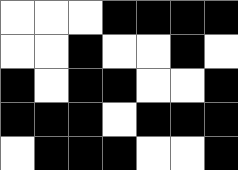[["white", "white", "white", "black", "black", "black", "black"], ["white", "white", "black", "white", "white", "black", "white"], ["black", "white", "black", "black", "white", "white", "black"], ["black", "black", "black", "white", "black", "black", "black"], ["white", "black", "black", "black", "white", "white", "black"]]